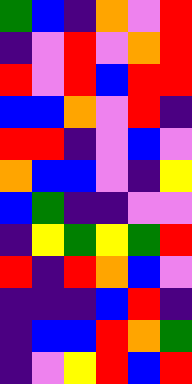[["green", "blue", "indigo", "orange", "violet", "red"], ["indigo", "violet", "red", "violet", "orange", "red"], ["red", "violet", "red", "blue", "red", "red"], ["blue", "blue", "orange", "violet", "red", "indigo"], ["red", "red", "indigo", "violet", "blue", "violet"], ["orange", "blue", "blue", "violet", "indigo", "yellow"], ["blue", "green", "indigo", "indigo", "violet", "violet"], ["indigo", "yellow", "green", "yellow", "green", "red"], ["red", "indigo", "red", "orange", "blue", "violet"], ["indigo", "indigo", "indigo", "blue", "red", "indigo"], ["indigo", "blue", "blue", "red", "orange", "green"], ["indigo", "violet", "yellow", "red", "blue", "red"]]